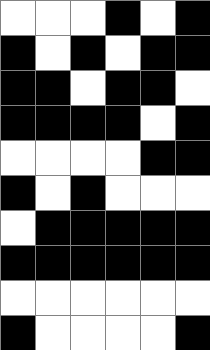[["white", "white", "white", "black", "white", "black"], ["black", "white", "black", "white", "black", "black"], ["black", "black", "white", "black", "black", "white"], ["black", "black", "black", "black", "white", "black"], ["white", "white", "white", "white", "black", "black"], ["black", "white", "black", "white", "white", "white"], ["white", "black", "black", "black", "black", "black"], ["black", "black", "black", "black", "black", "black"], ["white", "white", "white", "white", "white", "white"], ["black", "white", "white", "white", "white", "black"]]